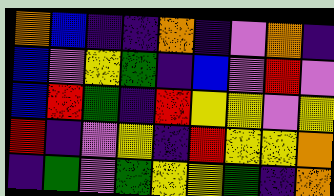[["orange", "blue", "indigo", "indigo", "orange", "indigo", "violet", "orange", "indigo"], ["blue", "violet", "yellow", "green", "indigo", "blue", "violet", "red", "violet"], ["blue", "red", "green", "indigo", "red", "yellow", "yellow", "violet", "yellow"], ["red", "indigo", "violet", "yellow", "indigo", "red", "yellow", "yellow", "orange"], ["indigo", "green", "violet", "green", "yellow", "yellow", "green", "indigo", "orange"]]